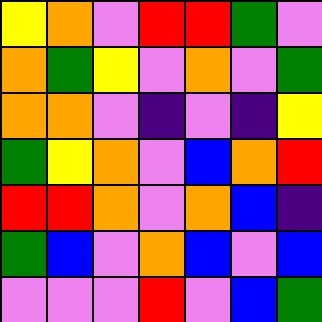[["yellow", "orange", "violet", "red", "red", "green", "violet"], ["orange", "green", "yellow", "violet", "orange", "violet", "green"], ["orange", "orange", "violet", "indigo", "violet", "indigo", "yellow"], ["green", "yellow", "orange", "violet", "blue", "orange", "red"], ["red", "red", "orange", "violet", "orange", "blue", "indigo"], ["green", "blue", "violet", "orange", "blue", "violet", "blue"], ["violet", "violet", "violet", "red", "violet", "blue", "green"]]